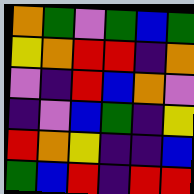[["orange", "green", "violet", "green", "blue", "green"], ["yellow", "orange", "red", "red", "indigo", "orange"], ["violet", "indigo", "red", "blue", "orange", "violet"], ["indigo", "violet", "blue", "green", "indigo", "yellow"], ["red", "orange", "yellow", "indigo", "indigo", "blue"], ["green", "blue", "red", "indigo", "red", "red"]]